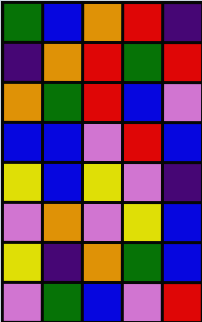[["green", "blue", "orange", "red", "indigo"], ["indigo", "orange", "red", "green", "red"], ["orange", "green", "red", "blue", "violet"], ["blue", "blue", "violet", "red", "blue"], ["yellow", "blue", "yellow", "violet", "indigo"], ["violet", "orange", "violet", "yellow", "blue"], ["yellow", "indigo", "orange", "green", "blue"], ["violet", "green", "blue", "violet", "red"]]